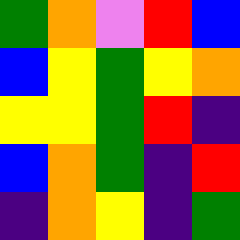[["green", "orange", "violet", "red", "blue"], ["blue", "yellow", "green", "yellow", "orange"], ["yellow", "yellow", "green", "red", "indigo"], ["blue", "orange", "green", "indigo", "red"], ["indigo", "orange", "yellow", "indigo", "green"]]